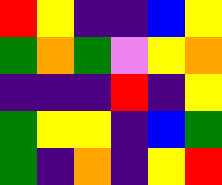[["red", "yellow", "indigo", "indigo", "blue", "yellow"], ["green", "orange", "green", "violet", "yellow", "orange"], ["indigo", "indigo", "indigo", "red", "indigo", "yellow"], ["green", "yellow", "yellow", "indigo", "blue", "green"], ["green", "indigo", "orange", "indigo", "yellow", "red"]]